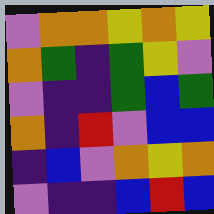[["violet", "orange", "orange", "yellow", "orange", "yellow"], ["orange", "green", "indigo", "green", "yellow", "violet"], ["violet", "indigo", "indigo", "green", "blue", "green"], ["orange", "indigo", "red", "violet", "blue", "blue"], ["indigo", "blue", "violet", "orange", "yellow", "orange"], ["violet", "indigo", "indigo", "blue", "red", "blue"]]